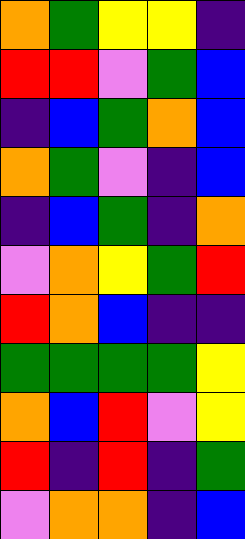[["orange", "green", "yellow", "yellow", "indigo"], ["red", "red", "violet", "green", "blue"], ["indigo", "blue", "green", "orange", "blue"], ["orange", "green", "violet", "indigo", "blue"], ["indigo", "blue", "green", "indigo", "orange"], ["violet", "orange", "yellow", "green", "red"], ["red", "orange", "blue", "indigo", "indigo"], ["green", "green", "green", "green", "yellow"], ["orange", "blue", "red", "violet", "yellow"], ["red", "indigo", "red", "indigo", "green"], ["violet", "orange", "orange", "indigo", "blue"]]